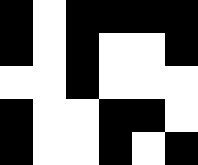[["black", "white", "black", "black", "black", "black"], ["black", "white", "black", "white", "white", "black"], ["white", "white", "black", "white", "white", "white"], ["black", "white", "white", "black", "black", "white"], ["black", "white", "white", "black", "white", "black"]]